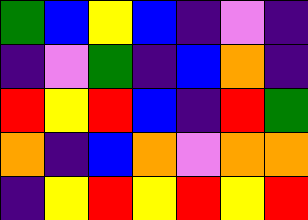[["green", "blue", "yellow", "blue", "indigo", "violet", "indigo"], ["indigo", "violet", "green", "indigo", "blue", "orange", "indigo"], ["red", "yellow", "red", "blue", "indigo", "red", "green"], ["orange", "indigo", "blue", "orange", "violet", "orange", "orange"], ["indigo", "yellow", "red", "yellow", "red", "yellow", "red"]]